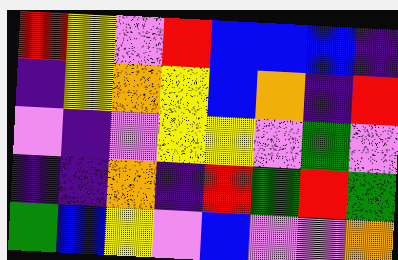[["red", "yellow", "violet", "red", "blue", "blue", "blue", "indigo"], ["indigo", "yellow", "orange", "yellow", "blue", "orange", "indigo", "red"], ["violet", "indigo", "violet", "yellow", "yellow", "violet", "green", "violet"], ["indigo", "indigo", "orange", "indigo", "red", "green", "red", "green"], ["green", "blue", "yellow", "violet", "blue", "violet", "violet", "orange"]]